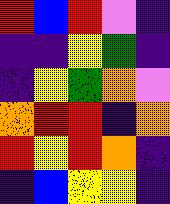[["red", "blue", "red", "violet", "indigo"], ["indigo", "indigo", "yellow", "green", "indigo"], ["indigo", "yellow", "green", "orange", "violet"], ["orange", "red", "red", "indigo", "orange"], ["red", "yellow", "red", "orange", "indigo"], ["indigo", "blue", "yellow", "yellow", "indigo"]]